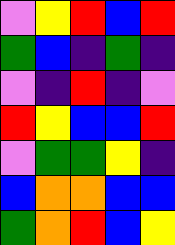[["violet", "yellow", "red", "blue", "red"], ["green", "blue", "indigo", "green", "indigo"], ["violet", "indigo", "red", "indigo", "violet"], ["red", "yellow", "blue", "blue", "red"], ["violet", "green", "green", "yellow", "indigo"], ["blue", "orange", "orange", "blue", "blue"], ["green", "orange", "red", "blue", "yellow"]]